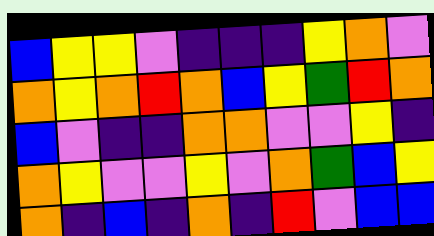[["blue", "yellow", "yellow", "violet", "indigo", "indigo", "indigo", "yellow", "orange", "violet"], ["orange", "yellow", "orange", "red", "orange", "blue", "yellow", "green", "red", "orange"], ["blue", "violet", "indigo", "indigo", "orange", "orange", "violet", "violet", "yellow", "indigo"], ["orange", "yellow", "violet", "violet", "yellow", "violet", "orange", "green", "blue", "yellow"], ["orange", "indigo", "blue", "indigo", "orange", "indigo", "red", "violet", "blue", "blue"]]